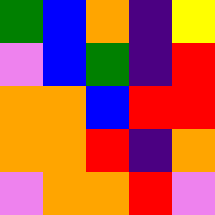[["green", "blue", "orange", "indigo", "yellow"], ["violet", "blue", "green", "indigo", "red"], ["orange", "orange", "blue", "red", "red"], ["orange", "orange", "red", "indigo", "orange"], ["violet", "orange", "orange", "red", "violet"]]